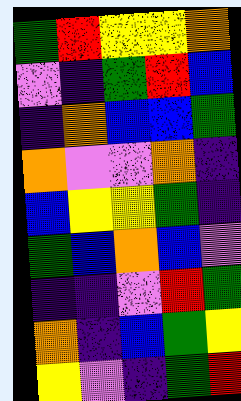[["green", "red", "yellow", "yellow", "orange"], ["violet", "indigo", "green", "red", "blue"], ["indigo", "orange", "blue", "blue", "green"], ["orange", "violet", "violet", "orange", "indigo"], ["blue", "yellow", "yellow", "green", "indigo"], ["green", "blue", "orange", "blue", "violet"], ["indigo", "indigo", "violet", "red", "green"], ["orange", "indigo", "blue", "green", "yellow"], ["yellow", "violet", "indigo", "green", "red"]]